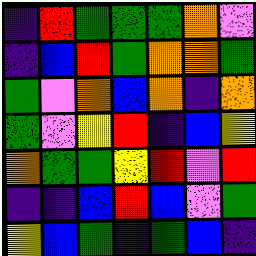[["indigo", "red", "green", "green", "green", "orange", "violet"], ["indigo", "blue", "red", "green", "orange", "orange", "green"], ["green", "violet", "orange", "blue", "orange", "indigo", "orange"], ["green", "violet", "yellow", "red", "indigo", "blue", "yellow"], ["orange", "green", "green", "yellow", "red", "violet", "red"], ["indigo", "indigo", "blue", "red", "blue", "violet", "green"], ["yellow", "blue", "green", "indigo", "green", "blue", "indigo"]]